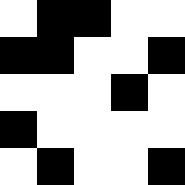[["white", "black", "black", "white", "white"], ["black", "black", "white", "white", "black"], ["white", "white", "white", "black", "white"], ["black", "white", "white", "white", "white"], ["white", "black", "white", "white", "black"]]